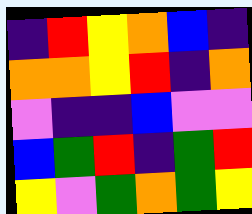[["indigo", "red", "yellow", "orange", "blue", "indigo"], ["orange", "orange", "yellow", "red", "indigo", "orange"], ["violet", "indigo", "indigo", "blue", "violet", "violet"], ["blue", "green", "red", "indigo", "green", "red"], ["yellow", "violet", "green", "orange", "green", "yellow"]]